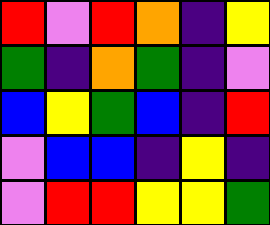[["red", "violet", "red", "orange", "indigo", "yellow"], ["green", "indigo", "orange", "green", "indigo", "violet"], ["blue", "yellow", "green", "blue", "indigo", "red"], ["violet", "blue", "blue", "indigo", "yellow", "indigo"], ["violet", "red", "red", "yellow", "yellow", "green"]]